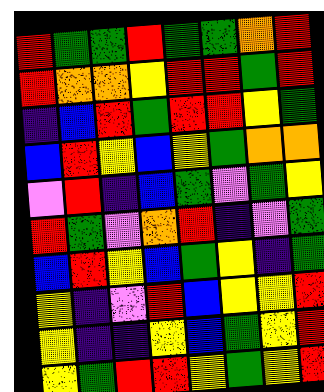[["red", "green", "green", "red", "green", "green", "orange", "red"], ["red", "orange", "orange", "yellow", "red", "red", "green", "red"], ["indigo", "blue", "red", "green", "red", "red", "yellow", "green"], ["blue", "red", "yellow", "blue", "yellow", "green", "orange", "orange"], ["violet", "red", "indigo", "blue", "green", "violet", "green", "yellow"], ["red", "green", "violet", "orange", "red", "indigo", "violet", "green"], ["blue", "red", "yellow", "blue", "green", "yellow", "indigo", "green"], ["yellow", "indigo", "violet", "red", "blue", "yellow", "yellow", "red"], ["yellow", "indigo", "indigo", "yellow", "blue", "green", "yellow", "red"], ["yellow", "green", "red", "red", "yellow", "green", "yellow", "red"]]